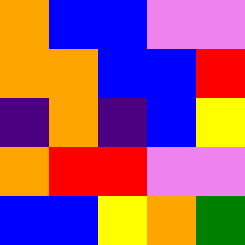[["orange", "blue", "blue", "violet", "violet"], ["orange", "orange", "blue", "blue", "red"], ["indigo", "orange", "indigo", "blue", "yellow"], ["orange", "red", "red", "violet", "violet"], ["blue", "blue", "yellow", "orange", "green"]]